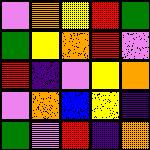[["violet", "orange", "yellow", "red", "green"], ["green", "yellow", "orange", "red", "violet"], ["red", "indigo", "violet", "yellow", "orange"], ["violet", "orange", "blue", "yellow", "indigo"], ["green", "violet", "red", "indigo", "orange"]]